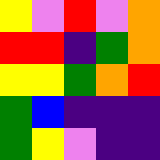[["yellow", "violet", "red", "violet", "orange"], ["red", "red", "indigo", "green", "orange"], ["yellow", "yellow", "green", "orange", "red"], ["green", "blue", "indigo", "indigo", "indigo"], ["green", "yellow", "violet", "indigo", "indigo"]]